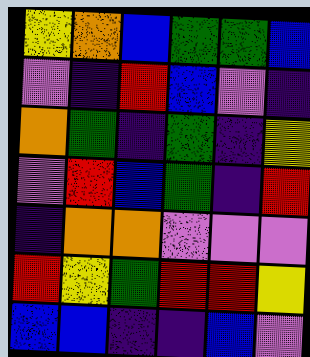[["yellow", "orange", "blue", "green", "green", "blue"], ["violet", "indigo", "red", "blue", "violet", "indigo"], ["orange", "green", "indigo", "green", "indigo", "yellow"], ["violet", "red", "blue", "green", "indigo", "red"], ["indigo", "orange", "orange", "violet", "violet", "violet"], ["red", "yellow", "green", "red", "red", "yellow"], ["blue", "blue", "indigo", "indigo", "blue", "violet"]]